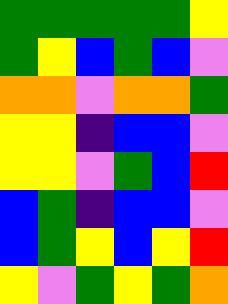[["green", "green", "green", "green", "green", "yellow"], ["green", "yellow", "blue", "green", "blue", "violet"], ["orange", "orange", "violet", "orange", "orange", "green"], ["yellow", "yellow", "indigo", "blue", "blue", "violet"], ["yellow", "yellow", "violet", "green", "blue", "red"], ["blue", "green", "indigo", "blue", "blue", "violet"], ["blue", "green", "yellow", "blue", "yellow", "red"], ["yellow", "violet", "green", "yellow", "green", "orange"]]